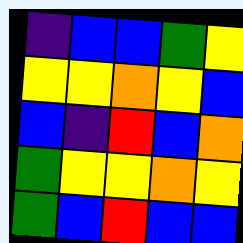[["indigo", "blue", "blue", "green", "yellow"], ["yellow", "yellow", "orange", "yellow", "blue"], ["blue", "indigo", "red", "blue", "orange"], ["green", "yellow", "yellow", "orange", "yellow"], ["green", "blue", "red", "blue", "blue"]]